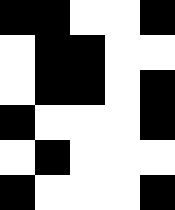[["black", "black", "white", "white", "black"], ["white", "black", "black", "white", "white"], ["white", "black", "black", "white", "black"], ["black", "white", "white", "white", "black"], ["white", "black", "white", "white", "white"], ["black", "white", "white", "white", "black"]]